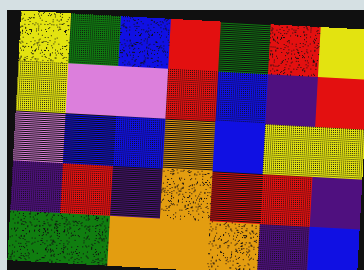[["yellow", "green", "blue", "red", "green", "red", "yellow"], ["yellow", "violet", "violet", "red", "blue", "indigo", "red"], ["violet", "blue", "blue", "orange", "blue", "yellow", "yellow"], ["indigo", "red", "indigo", "orange", "red", "red", "indigo"], ["green", "green", "orange", "orange", "orange", "indigo", "blue"]]